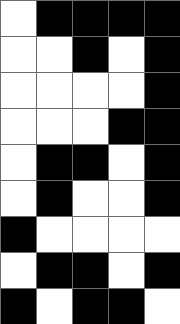[["white", "black", "black", "black", "black"], ["white", "white", "black", "white", "black"], ["white", "white", "white", "white", "black"], ["white", "white", "white", "black", "black"], ["white", "black", "black", "white", "black"], ["white", "black", "white", "white", "black"], ["black", "white", "white", "white", "white"], ["white", "black", "black", "white", "black"], ["black", "white", "black", "black", "white"]]